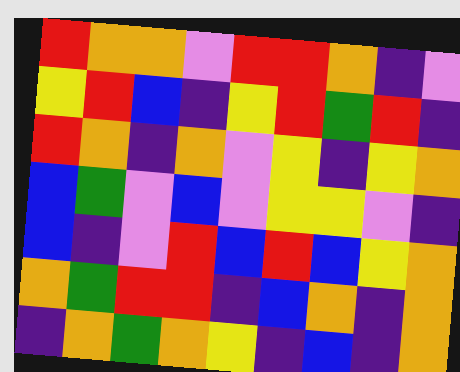[["red", "orange", "orange", "violet", "red", "red", "orange", "indigo", "violet"], ["yellow", "red", "blue", "indigo", "yellow", "red", "green", "red", "indigo"], ["red", "orange", "indigo", "orange", "violet", "yellow", "indigo", "yellow", "orange"], ["blue", "green", "violet", "blue", "violet", "yellow", "yellow", "violet", "indigo"], ["blue", "indigo", "violet", "red", "blue", "red", "blue", "yellow", "orange"], ["orange", "green", "red", "red", "indigo", "blue", "orange", "indigo", "orange"], ["indigo", "orange", "green", "orange", "yellow", "indigo", "blue", "indigo", "orange"]]